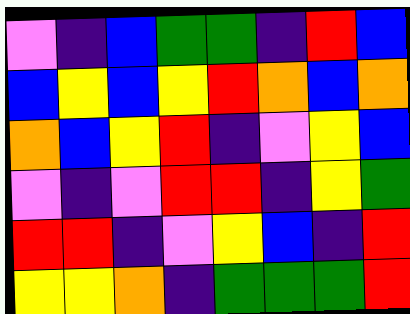[["violet", "indigo", "blue", "green", "green", "indigo", "red", "blue"], ["blue", "yellow", "blue", "yellow", "red", "orange", "blue", "orange"], ["orange", "blue", "yellow", "red", "indigo", "violet", "yellow", "blue"], ["violet", "indigo", "violet", "red", "red", "indigo", "yellow", "green"], ["red", "red", "indigo", "violet", "yellow", "blue", "indigo", "red"], ["yellow", "yellow", "orange", "indigo", "green", "green", "green", "red"]]